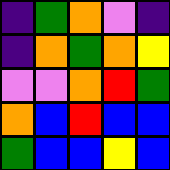[["indigo", "green", "orange", "violet", "indigo"], ["indigo", "orange", "green", "orange", "yellow"], ["violet", "violet", "orange", "red", "green"], ["orange", "blue", "red", "blue", "blue"], ["green", "blue", "blue", "yellow", "blue"]]